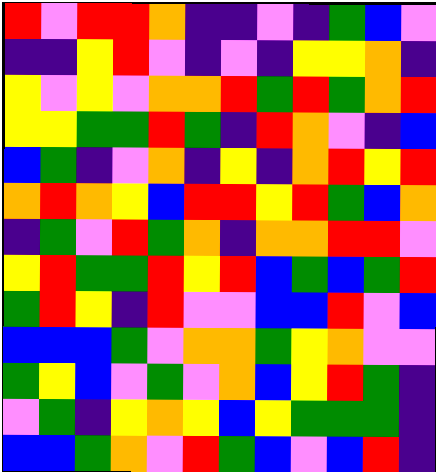[["red", "violet", "red", "red", "orange", "indigo", "indigo", "violet", "indigo", "green", "blue", "violet"], ["indigo", "indigo", "yellow", "red", "violet", "indigo", "violet", "indigo", "yellow", "yellow", "orange", "indigo"], ["yellow", "violet", "yellow", "violet", "orange", "orange", "red", "green", "red", "green", "orange", "red"], ["yellow", "yellow", "green", "green", "red", "green", "indigo", "red", "orange", "violet", "indigo", "blue"], ["blue", "green", "indigo", "violet", "orange", "indigo", "yellow", "indigo", "orange", "red", "yellow", "red"], ["orange", "red", "orange", "yellow", "blue", "red", "red", "yellow", "red", "green", "blue", "orange"], ["indigo", "green", "violet", "red", "green", "orange", "indigo", "orange", "orange", "red", "red", "violet"], ["yellow", "red", "green", "green", "red", "yellow", "red", "blue", "green", "blue", "green", "red"], ["green", "red", "yellow", "indigo", "red", "violet", "violet", "blue", "blue", "red", "violet", "blue"], ["blue", "blue", "blue", "green", "violet", "orange", "orange", "green", "yellow", "orange", "violet", "violet"], ["green", "yellow", "blue", "violet", "green", "violet", "orange", "blue", "yellow", "red", "green", "indigo"], ["violet", "green", "indigo", "yellow", "orange", "yellow", "blue", "yellow", "green", "green", "green", "indigo"], ["blue", "blue", "green", "orange", "violet", "red", "green", "blue", "violet", "blue", "red", "indigo"]]